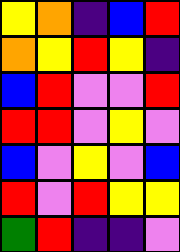[["yellow", "orange", "indigo", "blue", "red"], ["orange", "yellow", "red", "yellow", "indigo"], ["blue", "red", "violet", "violet", "red"], ["red", "red", "violet", "yellow", "violet"], ["blue", "violet", "yellow", "violet", "blue"], ["red", "violet", "red", "yellow", "yellow"], ["green", "red", "indigo", "indigo", "violet"]]